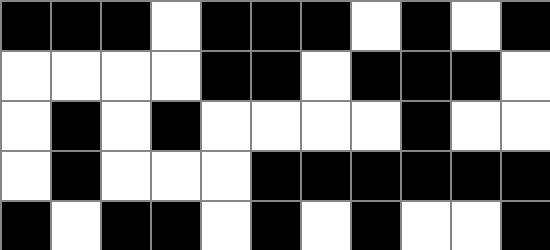[["black", "black", "black", "white", "black", "black", "black", "white", "black", "white", "black"], ["white", "white", "white", "white", "black", "black", "white", "black", "black", "black", "white"], ["white", "black", "white", "black", "white", "white", "white", "white", "black", "white", "white"], ["white", "black", "white", "white", "white", "black", "black", "black", "black", "black", "black"], ["black", "white", "black", "black", "white", "black", "white", "black", "white", "white", "black"]]